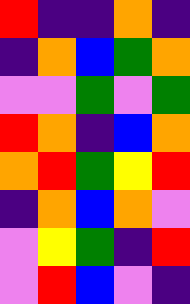[["red", "indigo", "indigo", "orange", "indigo"], ["indigo", "orange", "blue", "green", "orange"], ["violet", "violet", "green", "violet", "green"], ["red", "orange", "indigo", "blue", "orange"], ["orange", "red", "green", "yellow", "red"], ["indigo", "orange", "blue", "orange", "violet"], ["violet", "yellow", "green", "indigo", "red"], ["violet", "red", "blue", "violet", "indigo"]]